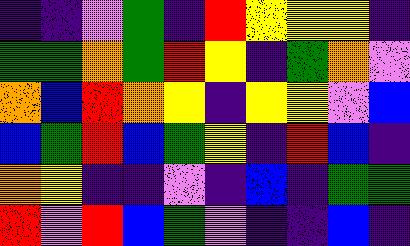[["indigo", "indigo", "violet", "green", "indigo", "red", "yellow", "yellow", "yellow", "indigo"], ["green", "green", "orange", "green", "red", "yellow", "indigo", "green", "orange", "violet"], ["orange", "blue", "red", "orange", "yellow", "indigo", "yellow", "yellow", "violet", "blue"], ["blue", "green", "red", "blue", "green", "yellow", "indigo", "red", "blue", "indigo"], ["orange", "yellow", "indigo", "indigo", "violet", "indigo", "blue", "indigo", "green", "green"], ["red", "violet", "red", "blue", "green", "violet", "indigo", "indigo", "blue", "indigo"]]